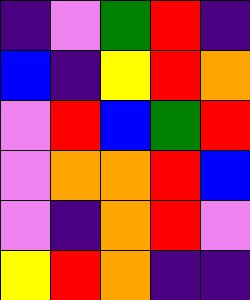[["indigo", "violet", "green", "red", "indigo"], ["blue", "indigo", "yellow", "red", "orange"], ["violet", "red", "blue", "green", "red"], ["violet", "orange", "orange", "red", "blue"], ["violet", "indigo", "orange", "red", "violet"], ["yellow", "red", "orange", "indigo", "indigo"]]